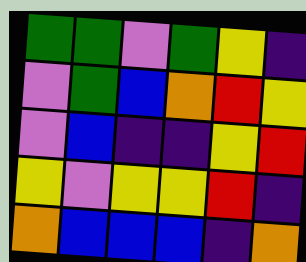[["green", "green", "violet", "green", "yellow", "indigo"], ["violet", "green", "blue", "orange", "red", "yellow"], ["violet", "blue", "indigo", "indigo", "yellow", "red"], ["yellow", "violet", "yellow", "yellow", "red", "indigo"], ["orange", "blue", "blue", "blue", "indigo", "orange"]]